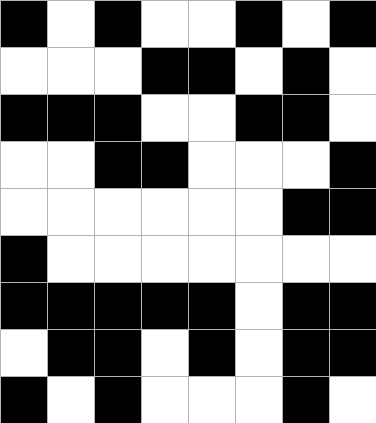[["black", "white", "black", "white", "white", "black", "white", "black"], ["white", "white", "white", "black", "black", "white", "black", "white"], ["black", "black", "black", "white", "white", "black", "black", "white"], ["white", "white", "black", "black", "white", "white", "white", "black"], ["white", "white", "white", "white", "white", "white", "black", "black"], ["black", "white", "white", "white", "white", "white", "white", "white"], ["black", "black", "black", "black", "black", "white", "black", "black"], ["white", "black", "black", "white", "black", "white", "black", "black"], ["black", "white", "black", "white", "white", "white", "black", "white"]]